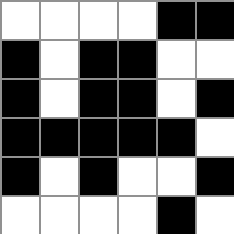[["white", "white", "white", "white", "black", "black"], ["black", "white", "black", "black", "white", "white"], ["black", "white", "black", "black", "white", "black"], ["black", "black", "black", "black", "black", "white"], ["black", "white", "black", "white", "white", "black"], ["white", "white", "white", "white", "black", "white"]]